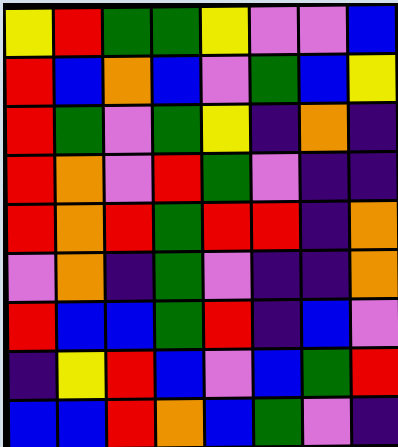[["yellow", "red", "green", "green", "yellow", "violet", "violet", "blue"], ["red", "blue", "orange", "blue", "violet", "green", "blue", "yellow"], ["red", "green", "violet", "green", "yellow", "indigo", "orange", "indigo"], ["red", "orange", "violet", "red", "green", "violet", "indigo", "indigo"], ["red", "orange", "red", "green", "red", "red", "indigo", "orange"], ["violet", "orange", "indigo", "green", "violet", "indigo", "indigo", "orange"], ["red", "blue", "blue", "green", "red", "indigo", "blue", "violet"], ["indigo", "yellow", "red", "blue", "violet", "blue", "green", "red"], ["blue", "blue", "red", "orange", "blue", "green", "violet", "indigo"]]